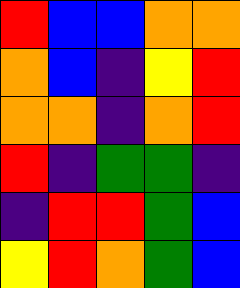[["red", "blue", "blue", "orange", "orange"], ["orange", "blue", "indigo", "yellow", "red"], ["orange", "orange", "indigo", "orange", "red"], ["red", "indigo", "green", "green", "indigo"], ["indigo", "red", "red", "green", "blue"], ["yellow", "red", "orange", "green", "blue"]]